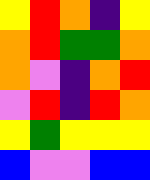[["yellow", "red", "orange", "indigo", "yellow"], ["orange", "red", "green", "green", "orange"], ["orange", "violet", "indigo", "orange", "red"], ["violet", "red", "indigo", "red", "orange"], ["yellow", "green", "yellow", "yellow", "yellow"], ["blue", "violet", "violet", "blue", "blue"]]